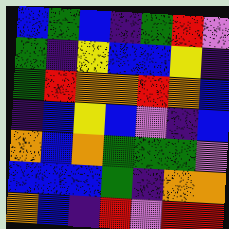[["blue", "green", "blue", "indigo", "green", "red", "violet"], ["green", "indigo", "yellow", "blue", "blue", "yellow", "indigo"], ["green", "red", "orange", "orange", "red", "orange", "blue"], ["indigo", "blue", "yellow", "blue", "violet", "indigo", "blue"], ["orange", "blue", "orange", "green", "green", "green", "violet"], ["blue", "blue", "blue", "green", "indigo", "orange", "orange"], ["orange", "blue", "indigo", "red", "violet", "red", "red"]]